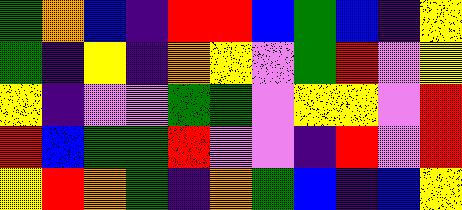[["green", "orange", "blue", "indigo", "red", "red", "blue", "green", "blue", "indigo", "yellow"], ["green", "indigo", "yellow", "indigo", "orange", "yellow", "violet", "green", "red", "violet", "yellow"], ["yellow", "indigo", "violet", "violet", "green", "green", "violet", "yellow", "yellow", "violet", "red"], ["red", "blue", "green", "green", "red", "violet", "violet", "indigo", "red", "violet", "red"], ["yellow", "red", "orange", "green", "indigo", "orange", "green", "blue", "indigo", "blue", "yellow"]]